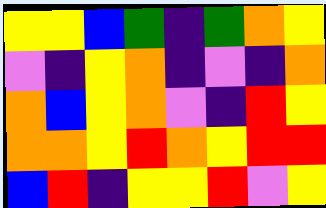[["yellow", "yellow", "blue", "green", "indigo", "green", "orange", "yellow"], ["violet", "indigo", "yellow", "orange", "indigo", "violet", "indigo", "orange"], ["orange", "blue", "yellow", "orange", "violet", "indigo", "red", "yellow"], ["orange", "orange", "yellow", "red", "orange", "yellow", "red", "red"], ["blue", "red", "indigo", "yellow", "yellow", "red", "violet", "yellow"]]